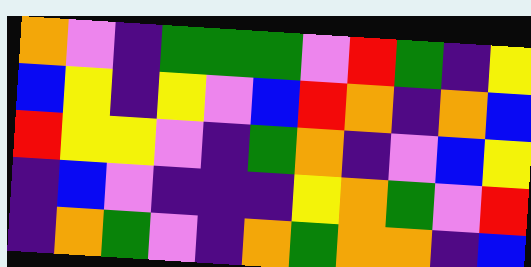[["orange", "violet", "indigo", "green", "green", "green", "violet", "red", "green", "indigo", "yellow"], ["blue", "yellow", "indigo", "yellow", "violet", "blue", "red", "orange", "indigo", "orange", "blue"], ["red", "yellow", "yellow", "violet", "indigo", "green", "orange", "indigo", "violet", "blue", "yellow"], ["indigo", "blue", "violet", "indigo", "indigo", "indigo", "yellow", "orange", "green", "violet", "red"], ["indigo", "orange", "green", "violet", "indigo", "orange", "green", "orange", "orange", "indigo", "blue"]]